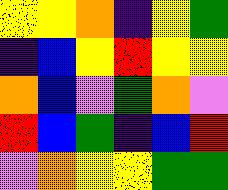[["yellow", "yellow", "orange", "indigo", "yellow", "green"], ["indigo", "blue", "yellow", "red", "yellow", "yellow"], ["orange", "blue", "violet", "green", "orange", "violet"], ["red", "blue", "green", "indigo", "blue", "red"], ["violet", "orange", "yellow", "yellow", "green", "green"]]